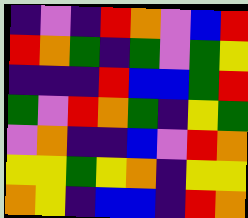[["indigo", "violet", "indigo", "red", "orange", "violet", "blue", "red"], ["red", "orange", "green", "indigo", "green", "violet", "green", "yellow"], ["indigo", "indigo", "indigo", "red", "blue", "blue", "green", "red"], ["green", "violet", "red", "orange", "green", "indigo", "yellow", "green"], ["violet", "orange", "indigo", "indigo", "blue", "violet", "red", "orange"], ["yellow", "yellow", "green", "yellow", "orange", "indigo", "yellow", "yellow"], ["orange", "yellow", "indigo", "blue", "blue", "indigo", "red", "orange"]]